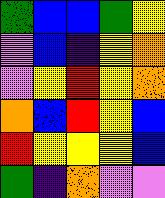[["green", "blue", "blue", "green", "yellow"], ["violet", "blue", "indigo", "yellow", "orange"], ["violet", "yellow", "red", "yellow", "orange"], ["orange", "blue", "red", "yellow", "blue"], ["red", "yellow", "yellow", "yellow", "blue"], ["green", "indigo", "orange", "violet", "violet"]]